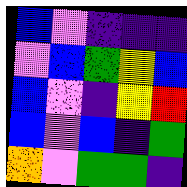[["blue", "violet", "indigo", "indigo", "indigo"], ["violet", "blue", "green", "yellow", "blue"], ["blue", "violet", "indigo", "yellow", "red"], ["blue", "violet", "blue", "indigo", "green"], ["orange", "violet", "green", "green", "indigo"]]